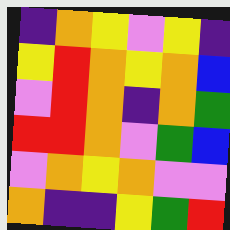[["indigo", "orange", "yellow", "violet", "yellow", "indigo"], ["yellow", "red", "orange", "yellow", "orange", "blue"], ["violet", "red", "orange", "indigo", "orange", "green"], ["red", "red", "orange", "violet", "green", "blue"], ["violet", "orange", "yellow", "orange", "violet", "violet"], ["orange", "indigo", "indigo", "yellow", "green", "red"]]